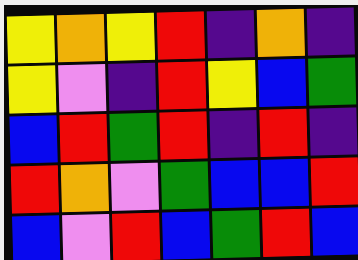[["yellow", "orange", "yellow", "red", "indigo", "orange", "indigo"], ["yellow", "violet", "indigo", "red", "yellow", "blue", "green"], ["blue", "red", "green", "red", "indigo", "red", "indigo"], ["red", "orange", "violet", "green", "blue", "blue", "red"], ["blue", "violet", "red", "blue", "green", "red", "blue"]]